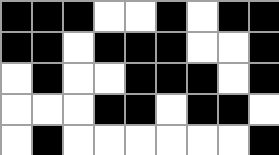[["black", "black", "black", "white", "white", "black", "white", "black", "black"], ["black", "black", "white", "black", "black", "black", "white", "white", "black"], ["white", "black", "white", "white", "black", "black", "black", "white", "black"], ["white", "white", "white", "black", "black", "white", "black", "black", "white"], ["white", "black", "white", "white", "white", "white", "white", "white", "black"]]